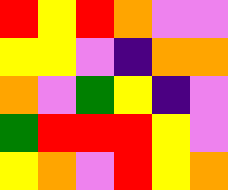[["red", "yellow", "red", "orange", "violet", "violet"], ["yellow", "yellow", "violet", "indigo", "orange", "orange"], ["orange", "violet", "green", "yellow", "indigo", "violet"], ["green", "red", "red", "red", "yellow", "violet"], ["yellow", "orange", "violet", "red", "yellow", "orange"]]